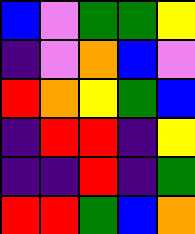[["blue", "violet", "green", "green", "yellow"], ["indigo", "violet", "orange", "blue", "violet"], ["red", "orange", "yellow", "green", "blue"], ["indigo", "red", "red", "indigo", "yellow"], ["indigo", "indigo", "red", "indigo", "green"], ["red", "red", "green", "blue", "orange"]]